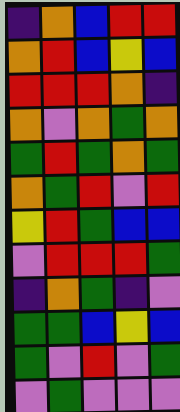[["indigo", "orange", "blue", "red", "red"], ["orange", "red", "blue", "yellow", "blue"], ["red", "red", "red", "orange", "indigo"], ["orange", "violet", "orange", "green", "orange"], ["green", "red", "green", "orange", "green"], ["orange", "green", "red", "violet", "red"], ["yellow", "red", "green", "blue", "blue"], ["violet", "red", "red", "red", "green"], ["indigo", "orange", "green", "indigo", "violet"], ["green", "green", "blue", "yellow", "blue"], ["green", "violet", "red", "violet", "green"], ["violet", "green", "violet", "violet", "violet"]]